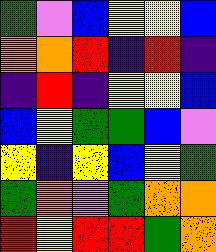[["green", "violet", "blue", "yellow", "yellow", "blue"], ["orange", "orange", "red", "indigo", "red", "indigo"], ["indigo", "red", "indigo", "yellow", "yellow", "blue"], ["blue", "yellow", "green", "green", "blue", "violet"], ["yellow", "indigo", "yellow", "blue", "yellow", "green"], ["green", "orange", "violet", "green", "orange", "orange"], ["red", "yellow", "red", "red", "green", "orange"]]